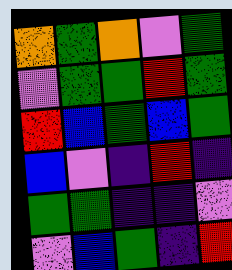[["orange", "green", "orange", "violet", "green"], ["violet", "green", "green", "red", "green"], ["red", "blue", "green", "blue", "green"], ["blue", "violet", "indigo", "red", "indigo"], ["green", "green", "indigo", "indigo", "violet"], ["violet", "blue", "green", "indigo", "red"]]